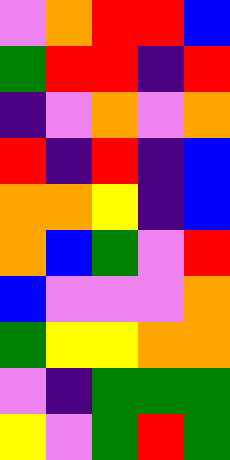[["violet", "orange", "red", "red", "blue"], ["green", "red", "red", "indigo", "red"], ["indigo", "violet", "orange", "violet", "orange"], ["red", "indigo", "red", "indigo", "blue"], ["orange", "orange", "yellow", "indigo", "blue"], ["orange", "blue", "green", "violet", "red"], ["blue", "violet", "violet", "violet", "orange"], ["green", "yellow", "yellow", "orange", "orange"], ["violet", "indigo", "green", "green", "green"], ["yellow", "violet", "green", "red", "green"]]